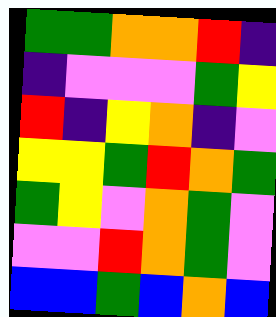[["green", "green", "orange", "orange", "red", "indigo"], ["indigo", "violet", "violet", "violet", "green", "yellow"], ["red", "indigo", "yellow", "orange", "indigo", "violet"], ["yellow", "yellow", "green", "red", "orange", "green"], ["green", "yellow", "violet", "orange", "green", "violet"], ["violet", "violet", "red", "orange", "green", "violet"], ["blue", "blue", "green", "blue", "orange", "blue"]]